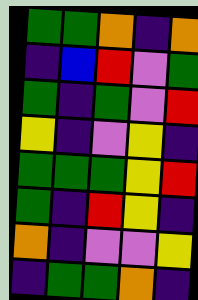[["green", "green", "orange", "indigo", "orange"], ["indigo", "blue", "red", "violet", "green"], ["green", "indigo", "green", "violet", "red"], ["yellow", "indigo", "violet", "yellow", "indigo"], ["green", "green", "green", "yellow", "red"], ["green", "indigo", "red", "yellow", "indigo"], ["orange", "indigo", "violet", "violet", "yellow"], ["indigo", "green", "green", "orange", "indigo"]]